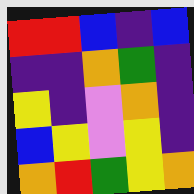[["red", "red", "blue", "indigo", "blue"], ["indigo", "indigo", "orange", "green", "indigo"], ["yellow", "indigo", "violet", "orange", "indigo"], ["blue", "yellow", "violet", "yellow", "indigo"], ["orange", "red", "green", "yellow", "orange"]]